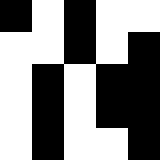[["black", "white", "black", "white", "white"], ["white", "white", "black", "white", "black"], ["white", "black", "white", "black", "black"], ["white", "black", "white", "black", "black"], ["white", "black", "white", "white", "black"]]